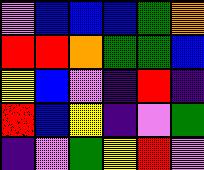[["violet", "blue", "blue", "blue", "green", "orange"], ["red", "red", "orange", "green", "green", "blue"], ["yellow", "blue", "violet", "indigo", "red", "indigo"], ["red", "blue", "yellow", "indigo", "violet", "green"], ["indigo", "violet", "green", "yellow", "red", "violet"]]